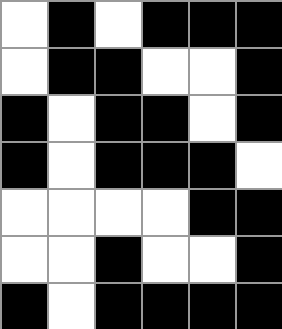[["white", "black", "white", "black", "black", "black"], ["white", "black", "black", "white", "white", "black"], ["black", "white", "black", "black", "white", "black"], ["black", "white", "black", "black", "black", "white"], ["white", "white", "white", "white", "black", "black"], ["white", "white", "black", "white", "white", "black"], ["black", "white", "black", "black", "black", "black"]]